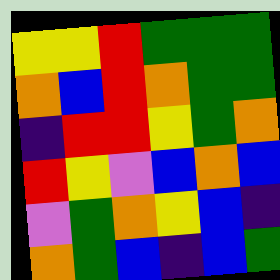[["yellow", "yellow", "red", "green", "green", "green"], ["orange", "blue", "red", "orange", "green", "green"], ["indigo", "red", "red", "yellow", "green", "orange"], ["red", "yellow", "violet", "blue", "orange", "blue"], ["violet", "green", "orange", "yellow", "blue", "indigo"], ["orange", "green", "blue", "indigo", "blue", "green"]]